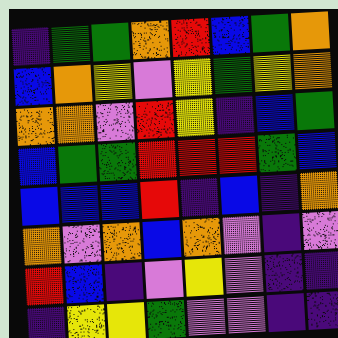[["indigo", "green", "green", "orange", "red", "blue", "green", "orange"], ["blue", "orange", "yellow", "violet", "yellow", "green", "yellow", "orange"], ["orange", "orange", "violet", "red", "yellow", "indigo", "blue", "green"], ["blue", "green", "green", "red", "red", "red", "green", "blue"], ["blue", "blue", "blue", "red", "indigo", "blue", "indigo", "orange"], ["orange", "violet", "orange", "blue", "orange", "violet", "indigo", "violet"], ["red", "blue", "indigo", "violet", "yellow", "violet", "indigo", "indigo"], ["indigo", "yellow", "yellow", "green", "violet", "violet", "indigo", "indigo"]]